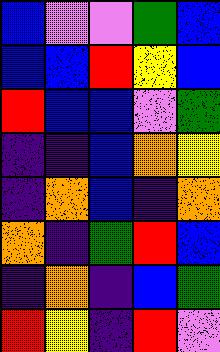[["blue", "violet", "violet", "green", "blue"], ["blue", "blue", "red", "yellow", "blue"], ["red", "blue", "blue", "violet", "green"], ["indigo", "indigo", "blue", "orange", "yellow"], ["indigo", "orange", "blue", "indigo", "orange"], ["orange", "indigo", "green", "red", "blue"], ["indigo", "orange", "indigo", "blue", "green"], ["red", "yellow", "indigo", "red", "violet"]]